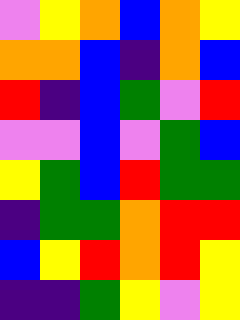[["violet", "yellow", "orange", "blue", "orange", "yellow"], ["orange", "orange", "blue", "indigo", "orange", "blue"], ["red", "indigo", "blue", "green", "violet", "red"], ["violet", "violet", "blue", "violet", "green", "blue"], ["yellow", "green", "blue", "red", "green", "green"], ["indigo", "green", "green", "orange", "red", "red"], ["blue", "yellow", "red", "orange", "red", "yellow"], ["indigo", "indigo", "green", "yellow", "violet", "yellow"]]